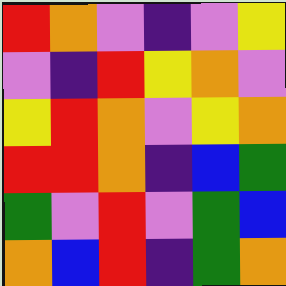[["red", "orange", "violet", "indigo", "violet", "yellow"], ["violet", "indigo", "red", "yellow", "orange", "violet"], ["yellow", "red", "orange", "violet", "yellow", "orange"], ["red", "red", "orange", "indigo", "blue", "green"], ["green", "violet", "red", "violet", "green", "blue"], ["orange", "blue", "red", "indigo", "green", "orange"]]